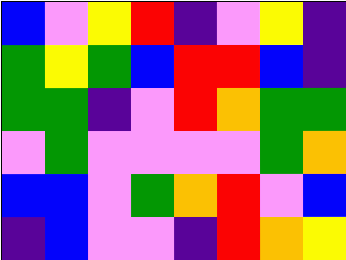[["blue", "violet", "yellow", "red", "indigo", "violet", "yellow", "indigo"], ["green", "yellow", "green", "blue", "red", "red", "blue", "indigo"], ["green", "green", "indigo", "violet", "red", "orange", "green", "green"], ["violet", "green", "violet", "violet", "violet", "violet", "green", "orange"], ["blue", "blue", "violet", "green", "orange", "red", "violet", "blue"], ["indigo", "blue", "violet", "violet", "indigo", "red", "orange", "yellow"]]